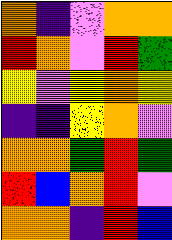[["orange", "indigo", "violet", "orange", "orange"], ["red", "orange", "violet", "red", "green"], ["yellow", "violet", "yellow", "orange", "yellow"], ["indigo", "indigo", "yellow", "orange", "violet"], ["orange", "orange", "green", "red", "green"], ["red", "blue", "orange", "red", "violet"], ["orange", "orange", "indigo", "red", "blue"]]